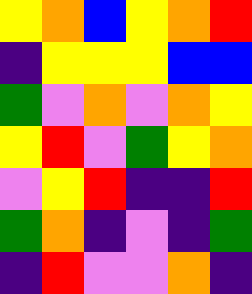[["yellow", "orange", "blue", "yellow", "orange", "red"], ["indigo", "yellow", "yellow", "yellow", "blue", "blue"], ["green", "violet", "orange", "violet", "orange", "yellow"], ["yellow", "red", "violet", "green", "yellow", "orange"], ["violet", "yellow", "red", "indigo", "indigo", "red"], ["green", "orange", "indigo", "violet", "indigo", "green"], ["indigo", "red", "violet", "violet", "orange", "indigo"]]